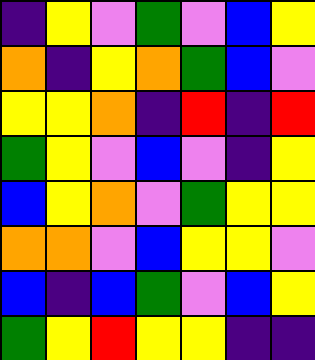[["indigo", "yellow", "violet", "green", "violet", "blue", "yellow"], ["orange", "indigo", "yellow", "orange", "green", "blue", "violet"], ["yellow", "yellow", "orange", "indigo", "red", "indigo", "red"], ["green", "yellow", "violet", "blue", "violet", "indigo", "yellow"], ["blue", "yellow", "orange", "violet", "green", "yellow", "yellow"], ["orange", "orange", "violet", "blue", "yellow", "yellow", "violet"], ["blue", "indigo", "blue", "green", "violet", "blue", "yellow"], ["green", "yellow", "red", "yellow", "yellow", "indigo", "indigo"]]